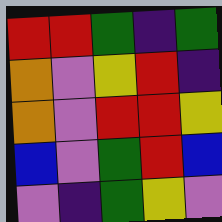[["red", "red", "green", "indigo", "green"], ["orange", "violet", "yellow", "red", "indigo"], ["orange", "violet", "red", "red", "yellow"], ["blue", "violet", "green", "red", "blue"], ["violet", "indigo", "green", "yellow", "violet"]]